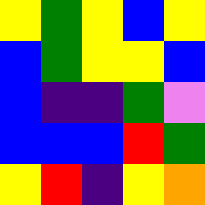[["yellow", "green", "yellow", "blue", "yellow"], ["blue", "green", "yellow", "yellow", "blue"], ["blue", "indigo", "indigo", "green", "violet"], ["blue", "blue", "blue", "red", "green"], ["yellow", "red", "indigo", "yellow", "orange"]]